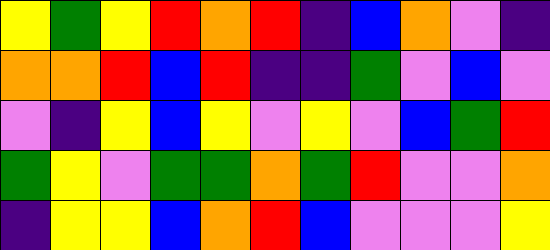[["yellow", "green", "yellow", "red", "orange", "red", "indigo", "blue", "orange", "violet", "indigo"], ["orange", "orange", "red", "blue", "red", "indigo", "indigo", "green", "violet", "blue", "violet"], ["violet", "indigo", "yellow", "blue", "yellow", "violet", "yellow", "violet", "blue", "green", "red"], ["green", "yellow", "violet", "green", "green", "orange", "green", "red", "violet", "violet", "orange"], ["indigo", "yellow", "yellow", "blue", "orange", "red", "blue", "violet", "violet", "violet", "yellow"]]